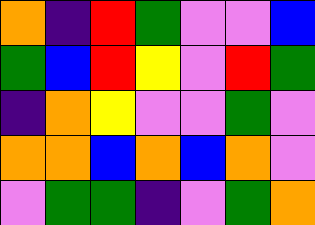[["orange", "indigo", "red", "green", "violet", "violet", "blue"], ["green", "blue", "red", "yellow", "violet", "red", "green"], ["indigo", "orange", "yellow", "violet", "violet", "green", "violet"], ["orange", "orange", "blue", "orange", "blue", "orange", "violet"], ["violet", "green", "green", "indigo", "violet", "green", "orange"]]